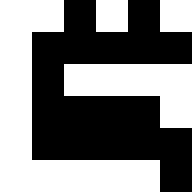[["white", "white", "black", "white", "black", "white"], ["white", "black", "black", "black", "black", "black"], ["white", "black", "white", "white", "white", "white"], ["white", "black", "black", "black", "black", "white"], ["white", "black", "black", "black", "black", "black"], ["white", "white", "white", "white", "white", "black"]]